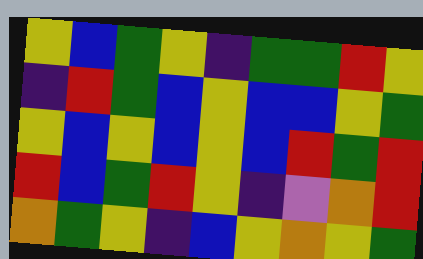[["yellow", "blue", "green", "yellow", "indigo", "green", "green", "red", "yellow"], ["indigo", "red", "green", "blue", "yellow", "blue", "blue", "yellow", "green"], ["yellow", "blue", "yellow", "blue", "yellow", "blue", "red", "green", "red"], ["red", "blue", "green", "red", "yellow", "indigo", "violet", "orange", "red"], ["orange", "green", "yellow", "indigo", "blue", "yellow", "orange", "yellow", "green"]]